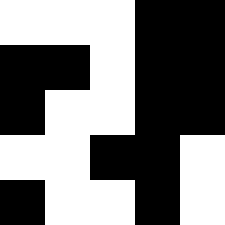[["white", "white", "white", "black", "black"], ["black", "black", "white", "black", "black"], ["black", "white", "white", "black", "black"], ["white", "white", "black", "black", "white"], ["black", "white", "white", "black", "white"]]